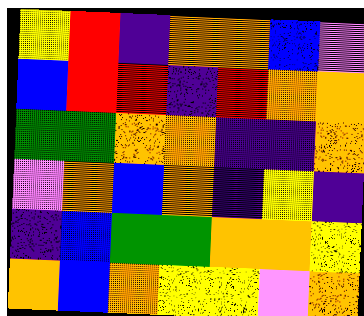[["yellow", "red", "indigo", "orange", "orange", "blue", "violet"], ["blue", "red", "red", "indigo", "red", "orange", "orange"], ["green", "green", "orange", "orange", "indigo", "indigo", "orange"], ["violet", "orange", "blue", "orange", "indigo", "yellow", "indigo"], ["indigo", "blue", "green", "green", "orange", "orange", "yellow"], ["orange", "blue", "orange", "yellow", "yellow", "violet", "orange"]]